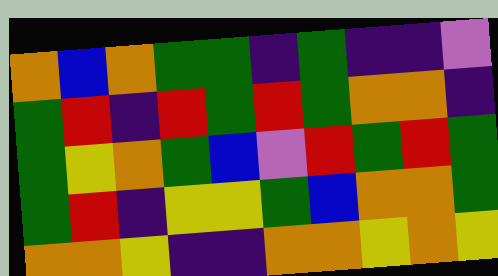[["orange", "blue", "orange", "green", "green", "indigo", "green", "indigo", "indigo", "violet"], ["green", "red", "indigo", "red", "green", "red", "green", "orange", "orange", "indigo"], ["green", "yellow", "orange", "green", "blue", "violet", "red", "green", "red", "green"], ["green", "red", "indigo", "yellow", "yellow", "green", "blue", "orange", "orange", "green"], ["orange", "orange", "yellow", "indigo", "indigo", "orange", "orange", "yellow", "orange", "yellow"]]